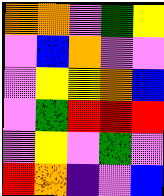[["orange", "orange", "violet", "green", "yellow"], ["violet", "blue", "orange", "violet", "violet"], ["violet", "yellow", "yellow", "orange", "blue"], ["violet", "green", "red", "red", "red"], ["violet", "yellow", "violet", "green", "violet"], ["red", "orange", "indigo", "violet", "blue"]]